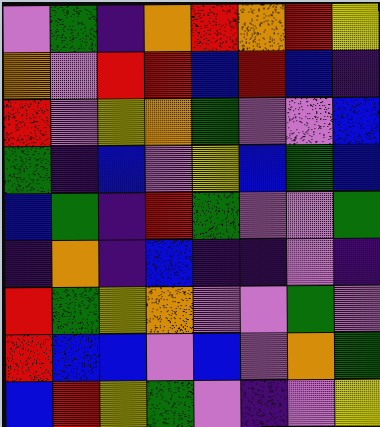[["violet", "green", "indigo", "orange", "red", "orange", "red", "yellow"], ["orange", "violet", "red", "red", "blue", "red", "blue", "indigo"], ["red", "violet", "yellow", "orange", "green", "violet", "violet", "blue"], ["green", "indigo", "blue", "violet", "yellow", "blue", "green", "blue"], ["blue", "green", "indigo", "red", "green", "violet", "violet", "green"], ["indigo", "orange", "indigo", "blue", "indigo", "indigo", "violet", "indigo"], ["red", "green", "yellow", "orange", "violet", "violet", "green", "violet"], ["red", "blue", "blue", "violet", "blue", "violet", "orange", "green"], ["blue", "red", "yellow", "green", "violet", "indigo", "violet", "yellow"]]